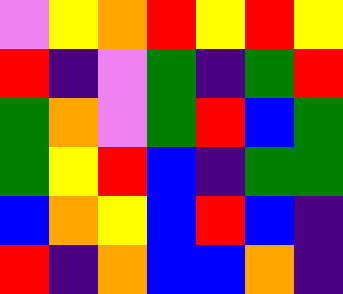[["violet", "yellow", "orange", "red", "yellow", "red", "yellow"], ["red", "indigo", "violet", "green", "indigo", "green", "red"], ["green", "orange", "violet", "green", "red", "blue", "green"], ["green", "yellow", "red", "blue", "indigo", "green", "green"], ["blue", "orange", "yellow", "blue", "red", "blue", "indigo"], ["red", "indigo", "orange", "blue", "blue", "orange", "indigo"]]